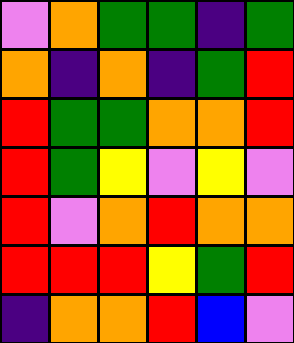[["violet", "orange", "green", "green", "indigo", "green"], ["orange", "indigo", "orange", "indigo", "green", "red"], ["red", "green", "green", "orange", "orange", "red"], ["red", "green", "yellow", "violet", "yellow", "violet"], ["red", "violet", "orange", "red", "orange", "orange"], ["red", "red", "red", "yellow", "green", "red"], ["indigo", "orange", "orange", "red", "blue", "violet"]]